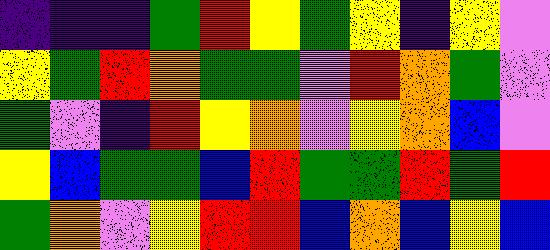[["indigo", "indigo", "indigo", "green", "red", "yellow", "green", "yellow", "indigo", "yellow", "violet"], ["yellow", "green", "red", "orange", "green", "green", "violet", "red", "orange", "green", "violet"], ["green", "violet", "indigo", "red", "yellow", "orange", "violet", "yellow", "orange", "blue", "violet"], ["yellow", "blue", "green", "green", "blue", "red", "green", "green", "red", "green", "red"], ["green", "orange", "violet", "yellow", "red", "red", "blue", "orange", "blue", "yellow", "blue"]]